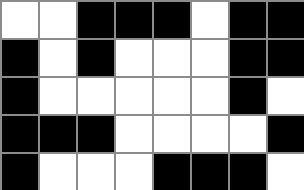[["white", "white", "black", "black", "black", "white", "black", "black"], ["black", "white", "black", "white", "white", "white", "black", "black"], ["black", "white", "white", "white", "white", "white", "black", "white"], ["black", "black", "black", "white", "white", "white", "white", "black"], ["black", "white", "white", "white", "black", "black", "black", "white"]]